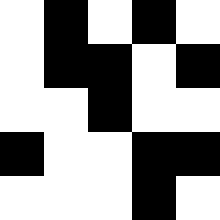[["white", "black", "white", "black", "white"], ["white", "black", "black", "white", "black"], ["white", "white", "black", "white", "white"], ["black", "white", "white", "black", "black"], ["white", "white", "white", "black", "white"]]